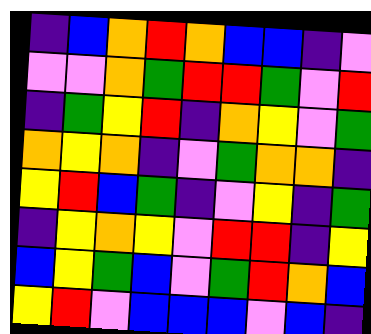[["indigo", "blue", "orange", "red", "orange", "blue", "blue", "indigo", "violet"], ["violet", "violet", "orange", "green", "red", "red", "green", "violet", "red"], ["indigo", "green", "yellow", "red", "indigo", "orange", "yellow", "violet", "green"], ["orange", "yellow", "orange", "indigo", "violet", "green", "orange", "orange", "indigo"], ["yellow", "red", "blue", "green", "indigo", "violet", "yellow", "indigo", "green"], ["indigo", "yellow", "orange", "yellow", "violet", "red", "red", "indigo", "yellow"], ["blue", "yellow", "green", "blue", "violet", "green", "red", "orange", "blue"], ["yellow", "red", "violet", "blue", "blue", "blue", "violet", "blue", "indigo"]]